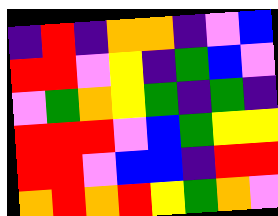[["indigo", "red", "indigo", "orange", "orange", "indigo", "violet", "blue"], ["red", "red", "violet", "yellow", "indigo", "green", "blue", "violet"], ["violet", "green", "orange", "yellow", "green", "indigo", "green", "indigo"], ["red", "red", "red", "violet", "blue", "green", "yellow", "yellow"], ["red", "red", "violet", "blue", "blue", "indigo", "red", "red"], ["orange", "red", "orange", "red", "yellow", "green", "orange", "violet"]]